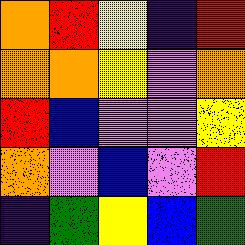[["orange", "red", "yellow", "indigo", "red"], ["orange", "orange", "yellow", "violet", "orange"], ["red", "blue", "violet", "violet", "yellow"], ["orange", "violet", "blue", "violet", "red"], ["indigo", "green", "yellow", "blue", "green"]]